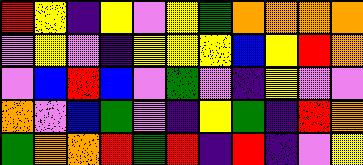[["red", "yellow", "indigo", "yellow", "violet", "yellow", "green", "orange", "orange", "orange", "orange"], ["violet", "yellow", "violet", "indigo", "yellow", "yellow", "yellow", "blue", "yellow", "red", "orange"], ["violet", "blue", "red", "blue", "violet", "green", "violet", "indigo", "yellow", "violet", "violet"], ["orange", "violet", "blue", "green", "violet", "indigo", "yellow", "green", "indigo", "red", "orange"], ["green", "orange", "orange", "red", "green", "red", "indigo", "red", "indigo", "violet", "yellow"]]